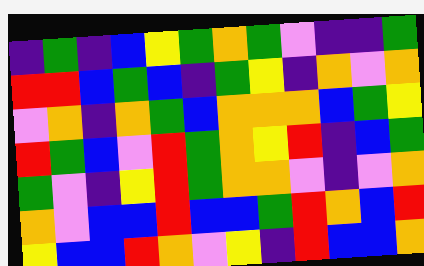[["indigo", "green", "indigo", "blue", "yellow", "green", "orange", "green", "violet", "indigo", "indigo", "green"], ["red", "red", "blue", "green", "blue", "indigo", "green", "yellow", "indigo", "orange", "violet", "orange"], ["violet", "orange", "indigo", "orange", "green", "blue", "orange", "orange", "orange", "blue", "green", "yellow"], ["red", "green", "blue", "violet", "red", "green", "orange", "yellow", "red", "indigo", "blue", "green"], ["green", "violet", "indigo", "yellow", "red", "green", "orange", "orange", "violet", "indigo", "violet", "orange"], ["orange", "violet", "blue", "blue", "red", "blue", "blue", "green", "red", "orange", "blue", "red"], ["yellow", "blue", "blue", "red", "orange", "violet", "yellow", "indigo", "red", "blue", "blue", "orange"]]